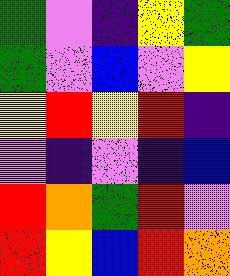[["green", "violet", "indigo", "yellow", "green"], ["green", "violet", "blue", "violet", "yellow"], ["yellow", "red", "yellow", "red", "indigo"], ["violet", "indigo", "violet", "indigo", "blue"], ["red", "orange", "green", "red", "violet"], ["red", "yellow", "blue", "red", "orange"]]